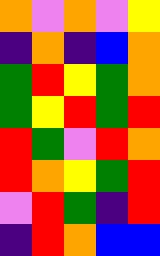[["orange", "violet", "orange", "violet", "yellow"], ["indigo", "orange", "indigo", "blue", "orange"], ["green", "red", "yellow", "green", "orange"], ["green", "yellow", "red", "green", "red"], ["red", "green", "violet", "red", "orange"], ["red", "orange", "yellow", "green", "red"], ["violet", "red", "green", "indigo", "red"], ["indigo", "red", "orange", "blue", "blue"]]